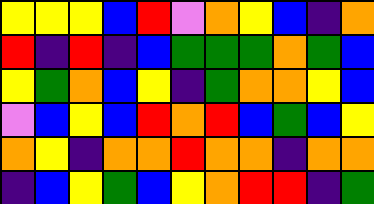[["yellow", "yellow", "yellow", "blue", "red", "violet", "orange", "yellow", "blue", "indigo", "orange"], ["red", "indigo", "red", "indigo", "blue", "green", "green", "green", "orange", "green", "blue"], ["yellow", "green", "orange", "blue", "yellow", "indigo", "green", "orange", "orange", "yellow", "blue"], ["violet", "blue", "yellow", "blue", "red", "orange", "red", "blue", "green", "blue", "yellow"], ["orange", "yellow", "indigo", "orange", "orange", "red", "orange", "orange", "indigo", "orange", "orange"], ["indigo", "blue", "yellow", "green", "blue", "yellow", "orange", "red", "red", "indigo", "green"]]